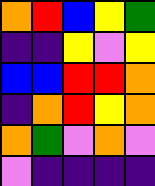[["orange", "red", "blue", "yellow", "green"], ["indigo", "indigo", "yellow", "violet", "yellow"], ["blue", "blue", "red", "red", "orange"], ["indigo", "orange", "red", "yellow", "orange"], ["orange", "green", "violet", "orange", "violet"], ["violet", "indigo", "indigo", "indigo", "indigo"]]